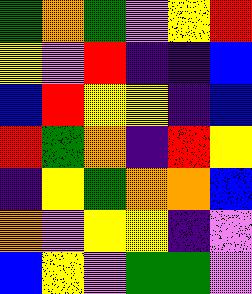[["green", "orange", "green", "violet", "yellow", "red"], ["yellow", "violet", "red", "indigo", "indigo", "blue"], ["blue", "red", "yellow", "yellow", "indigo", "blue"], ["red", "green", "orange", "indigo", "red", "yellow"], ["indigo", "yellow", "green", "orange", "orange", "blue"], ["orange", "violet", "yellow", "yellow", "indigo", "violet"], ["blue", "yellow", "violet", "green", "green", "violet"]]